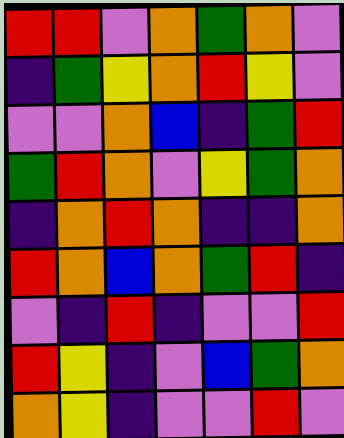[["red", "red", "violet", "orange", "green", "orange", "violet"], ["indigo", "green", "yellow", "orange", "red", "yellow", "violet"], ["violet", "violet", "orange", "blue", "indigo", "green", "red"], ["green", "red", "orange", "violet", "yellow", "green", "orange"], ["indigo", "orange", "red", "orange", "indigo", "indigo", "orange"], ["red", "orange", "blue", "orange", "green", "red", "indigo"], ["violet", "indigo", "red", "indigo", "violet", "violet", "red"], ["red", "yellow", "indigo", "violet", "blue", "green", "orange"], ["orange", "yellow", "indigo", "violet", "violet", "red", "violet"]]